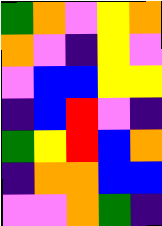[["green", "orange", "violet", "yellow", "orange"], ["orange", "violet", "indigo", "yellow", "violet"], ["violet", "blue", "blue", "yellow", "yellow"], ["indigo", "blue", "red", "violet", "indigo"], ["green", "yellow", "red", "blue", "orange"], ["indigo", "orange", "orange", "blue", "blue"], ["violet", "violet", "orange", "green", "indigo"]]